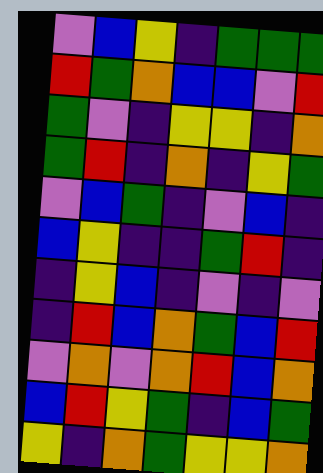[["violet", "blue", "yellow", "indigo", "green", "green", "green"], ["red", "green", "orange", "blue", "blue", "violet", "red"], ["green", "violet", "indigo", "yellow", "yellow", "indigo", "orange"], ["green", "red", "indigo", "orange", "indigo", "yellow", "green"], ["violet", "blue", "green", "indigo", "violet", "blue", "indigo"], ["blue", "yellow", "indigo", "indigo", "green", "red", "indigo"], ["indigo", "yellow", "blue", "indigo", "violet", "indigo", "violet"], ["indigo", "red", "blue", "orange", "green", "blue", "red"], ["violet", "orange", "violet", "orange", "red", "blue", "orange"], ["blue", "red", "yellow", "green", "indigo", "blue", "green"], ["yellow", "indigo", "orange", "green", "yellow", "yellow", "orange"]]